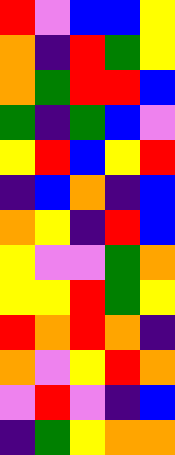[["red", "violet", "blue", "blue", "yellow"], ["orange", "indigo", "red", "green", "yellow"], ["orange", "green", "red", "red", "blue"], ["green", "indigo", "green", "blue", "violet"], ["yellow", "red", "blue", "yellow", "red"], ["indigo", "blue", "orange", "indigo", "blue"], ["orange", "yellow", "indigo", "red", "blue"], ["yellow", "violet", "violet", "green", "orange"], ["yellow", "yellow", "red", "green", "yellow"], ["red", "orange", "red", "orange", "indigo"], ["orange", "violet", "yellow", "red", "orange"], ["violet", "red", "violet", "indigo", "blue"], ["indigo", "green", "yellow", "orange", "orange"]]